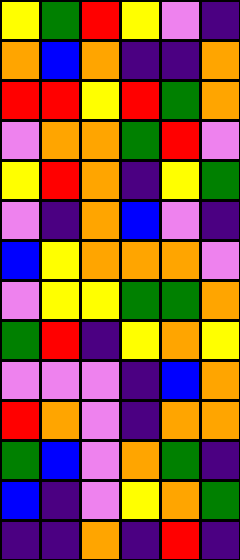[["yellow", "green", "red", "yellow", "violet", "indigo"], ["orange", "blue", "orange", "indigo", "indigo", "orange"], ["red", "red", "yellow", "red", "green", "orange"], ["violet", "orange", "orange", "green", "red", "violet"], ["yellow", "red", "orange", "indigo", "yellow", "green"], ["violet", "indigo", "orange", "blue", "violet", "indigo"], ["blue", "yellow", "orange", "orange", "orange", "violet"], ["violet", "yellow", "yellow", "green", "green", "orange"], ["green", "red", "indigo", "yellow", "orange", "yellow"], ["violet", "violet", "violet", "indigo", "blue", "orange"], ["red", "orange", "violet", "indigo", "orange", "orange"], ["green", "blue", "violet", "orange", "green", "indigo"], ["blue", "indigo", "violet", "yellow", "orange", "green"], ["indigo", "indigo", "orange", "indigo", "red", "indigo"]]